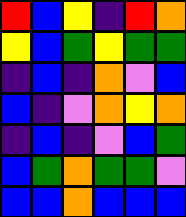[["red", "blue", "yellow", "indigo", "red", "orange"], ["yellow", "blue", "green", "yellow", "green", "green"], ["indigo", "blue", "indigo", "orange", "violet", "blue"], ["blue", "indigo", "violet", "orange", "yellow", "orange"], ["indigo", "blue", "indigo", "violet", "blue", "green"], ["blue", "green", "orange", "green", "green", "violet"], ["blue", "blue", "orange", "blue", "blue", "blue"]]